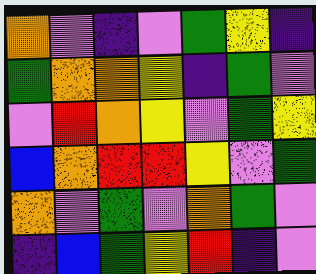[["orange", "violet", "indigo", "violet", "green", "yellow", "indigo"], ["green", "orange", "orange", "yellow", "indigo", "green", "violet"], ["violet", "red", "orange", "yellow", "violet", "green", "yellow"], ["blue", "orange", "red", "red", "yellow", "violet", "green"], ["orange", "violet", "green", "violet", "orange", "green", "violet"], ["indigo", "blue", "green", "yellow", "red", "indigo", "violet"]]